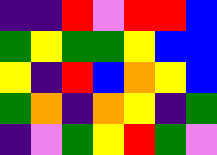[["indigo", "indigo", "red", "violet", "red", "red", "blue"], ["green", "yellow", "green", "green", "yellow", "blue", "blue"], ["yellow", "indigo", "red", "blue", "orange", "yellow", "blue"], ["green", "orange", "indigo", "orange", "yellow", "indigo", "green"], ["indigo", "violet", "green", "yellow", "red", "green", "violet"]]